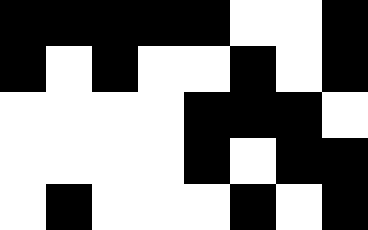[["black", "black", "black", "black", "black", "white", "white", "black"], ["black", "white", "black", "white", "white", "black", "white", "black"], ["white", "white", "white", "white", "black", "black", "black", "white"], ["white", "white", "white", "white", "black", "white", "black", "black"], ["white", "black", "white", "white", "white", "black", "white", "black"]]